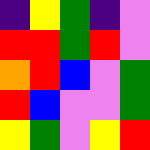[["indigo", "yellow", "green", "indigo", "violet"], ["red", "red", "green", "red", "violet"], ["orange", "red", "blue", "violet", "green"], ["red", "blue", "violet", "violet", "green"], ["yellow", "green", "violet", "yellow", "red"]]